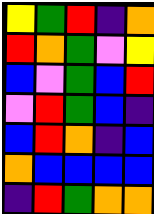[["yellow", "green", "red", "indigo", "orange"], ["red", "orange", "green", "violet", "yellow"], ["blue", "violet", "green", "blue", "red"], ["violet", "red", "green", "blue", "indigo"], ["blue", "red", "orange", "indigo", "blue"], ["orange", "blue", "blue", "blue", "blue"], ["indigo", "red", "green", "orange", "orange"]]